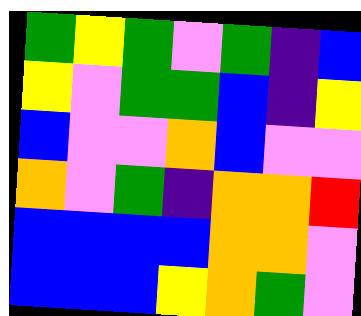[["green", "yellow", "green", "violet", "green", "indigo", "blue"], ["yellow", "violet", "green", "green", "blue", "indigo", "yellow"], ["blue", "violet", "violet", "orange", "blue", "violet", "violet"], ["orange", "violet", "green", "indigo", "orange", "orange", "red"], ["blue", "blue", "blue", "blue", "orange", "orange", "violet"], ["blue", "blue", "blue", "yellow", "orange", "green", "violet"]]